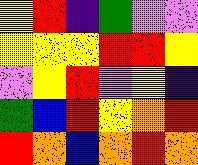[["yellow", "red", "indigo", "green", "violet", "violet"], ["yellow", "yellow", "yellow", "red", "red", "yellow"], ["violet", "yellow", "red", "violet", "yellow", "indigo"], ["green", "blue", "red", "yellow", "orange", "red"], ["red", "orange", "blue", "orange", "red", "orange"]]